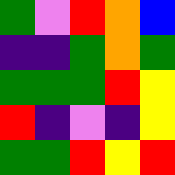[["green", "violet", "red", "orange", "blue"], ["indigo", "indigo", "green", "orange", "green"], ["green", "green", "green", "red", "yellow"], ["red", "indigo", "violet", "indigo", "yellow"], ["green", "green", "red", "yellow", "red"]]